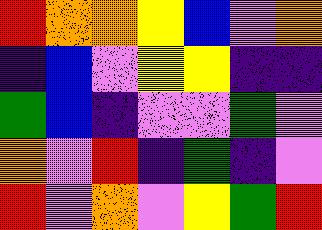[["red", "orange", "orange", "yellow", "blue", "violet", "orange"], ["indigo", "blue", "violet", "yellow", "yellow", "indigo", "indigo"], ["green", "blue", "indigo", "violet", "violet", "green", "violet"], ["orange", "violet", "red", "indigo", "green", "indigo", "violet"], ["red", "violet", "orange", "violet", "yellow", "green", "red"]]